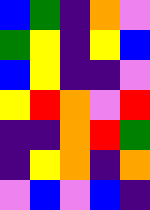[["blue", "green", "indigo", "orange", "violet"], ["green", "yellow", "indigo", "yellow", "blue"], ["blue", "yellow", "indigo", "indigo", "violet"], ["yellow", "red", "orange", "violet", "red"], ["indigo", "indigo", "orange", "red", "green"], ["indigo", "yellow", "orange", "indigo", "orange"], ["violet", "blue", "violet", "blue", "indigo"]]